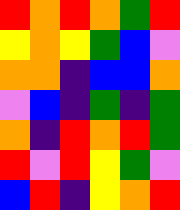[["red", "orange", "red", "orange", "green", "red"], ["yellow", "orange", "yellow", "green", "blue", "violet"], ["orange", "orange", "indigo", "blue", "blue", "orange"], ["violet", "blue", "indigo", "green", "indigo", "green"], ["orange", "indigo", "red", "orange", "red", "green"], ["red", "violet", "red", "yellow", "green", "violet"], ["blue", "red", "indigo", "yellow", "orange", "red"]]